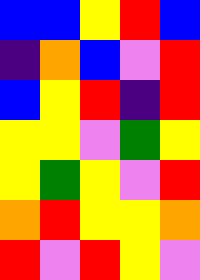[["blue", "blue", "yellow", "red", "blue"], ["indigo", "orange", "blue", "violet", "red"], ["blue", "yellow", "red", "indigo", "red"], ["yellow", "yellow", "violet", "green", "yellow"], ["yellow", "green", "yellow", "violet", "red"], ["orange", "red", "yellow", "yellow", "orange"], ["red", "violet", "red", "yellow", "violet"]]